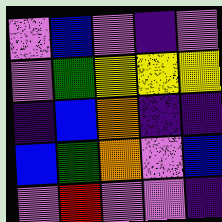[["violet", "blue", "violet", "indigo", "violet"], ["violet", "green", "yellow", "yellow", "yellow"], ["indigo", "blue", "orange", "indigo", "indigo"], ["blue", "green", "orange", "violet", "blue"], ["violet", "red", "violet", "violet", "indigo"]]